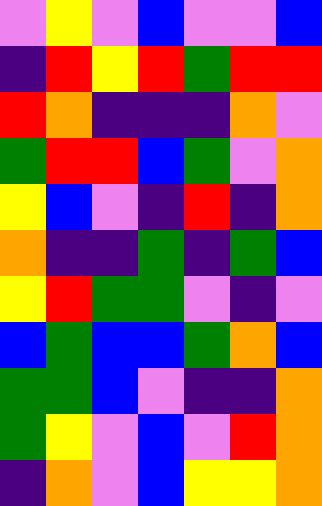[["violet", "yellow", "violet", "blue", "violet", "violet", "blue"], ["indigo", "red", "yellow", "red", "green", "red", "red"], ["red", "orange", "indigo", "indigo", "indigo", "orange", "violet"], ["green", "red", "red", "blue", "green", "violet", "orange"], ["yellow", "blue", "violet", "indigo", "red", "indigo", "orange"], ["orange", "indigo", "indigo", "green", "indigo", "green", "blue"], ["yellow", "red", "green", "green", "violet", "indigo", "violet"], ["blue", "green", "blue", "blue", "green", "orange", "blue"], ["green", "green", "blue", "violet", "indigo", "indigo", "orange"], ["green", "yellow", "violet", "blue", "violet", "red", "orange"], ["indigo", "orange", "violet", "blue", "yellow", "yellow", "orange"]]